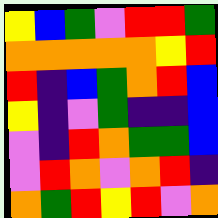[["yellow", "blue", "green", "violet", "red", "red", "green"], ["orange", "orange", "orange", "orange", "orange", "yellow", "red"], ["red", "indigo", "blue", "green", "orange", "red", "blue"], ["yellow", "indigo", "violet", "green", "indigo", "indigo", "blue"], ["violet", "indigo", "red", "orange", "green", "green", "blue"], ["violet", "red", "orange", "violet", "orange", "red", "indigo"], ["orange", "green", "red", "yellow", "red", "violet", "orange"]]